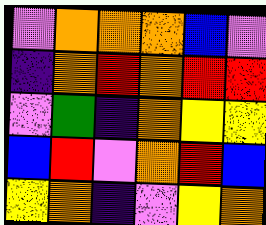[["violet", "orange", "orange", "orange", "blue", "violet"], ["indigo", "orange", "red", "orange", "red", "red"], ["violet", "green", "indigo", "orange", "yellow", "yellow"], ["blue", "red", "violet", "orange", "red", "blue"], ["yellow", "orange", "indigo", "violet", "yellow", "orange"]]